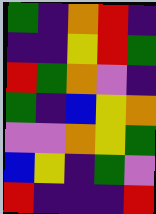[["green", "indigo", "orange", "red", "indigo"], ["indigo", "indigo", "yellow", "red", "green"], ["red", "green", "orange", "violet", "indigo"], ["green", "indigo", "blue", "yellow", "orange"], ["violet", "violet", "orange", "yellow", "green"], ["blue", "yellow", "indigo", "green", "violet"], ["red", "indigo", "indigo", "indigo", "red"]]